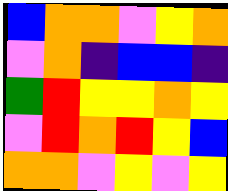[["blue", "orange", "orange", "violet", "yellow", "orange"], ["violet", "orange", "indigo", "blue", "blue", "indigo"], ["green", "red", "yellow", "yellow", "orange", "yellow"], ["violet", "red", "orange", "red", "yellow", "blue"], ["orange", "orange", "violet", "yellow", "violet", "yellow"]]